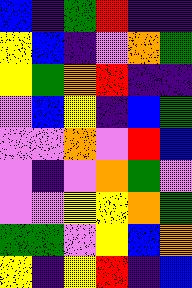[["blue", "indigo", "green", "red", "indigo", "indigo"], ["yellow", "blue", "indigo", "violet", "orange", "green"], ["yellow", "green", "orange", "red", "indigo", "indigo"], ["violet", "blue", "yellow", "indigo", "blue", "green"], ["violet", "violet", "orange", "violet", "red", "blue"], ["violet", "indigo", "violet", "orange", "green", "violet"], ["violet", "violet", "yellow", "yellow", "orange", "green"], ["green", "green", "violet", "yellow", "blue", "orange"], ["yellow", "indigo", "yellow", "red", "indigo", "blue"]]